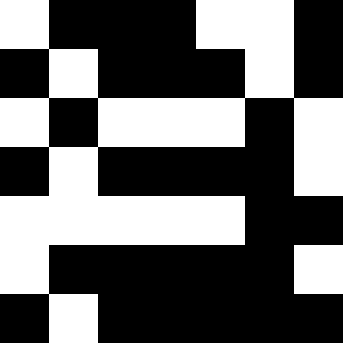[["white", "black", "black", "black", "white", "white", "black"], ["black", "white", "black", "black", "black", "white", "black"], ["white", "black", "white", "white", "white", "black", "white"], ["black", "white", "black", "black", "black", "black", "white"], ["white", "white", "white", "white", "white", "black", "black"], ["white", "black", "black", "black", "black", "black", "white"], ["black", "white", "black", "black", "black", "black", "black"]]